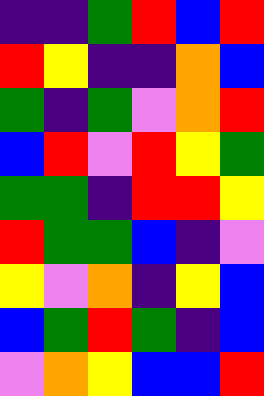[["indigo", "indigo", "green", "red", "blue", "red"], ["red", "yellow", "indigo", "indigo", "orange", "blue"], ["green", "indigo", "green", "violet", "orange", "red"], ["blue", "red", "violet", "red", "yellow", "green"], ["green", "green", "indigo", "red", "red", "yellow"], ["red", "green", "green", "blue", "indigo", "violet"], ["yellow", "violet", "orange", "indigo", "yellow", "blue"], ["blue", "green", "red", "green", "indigo", "blue"], ["violet", "orange", "yellow", "blue", "blue", "red"]]